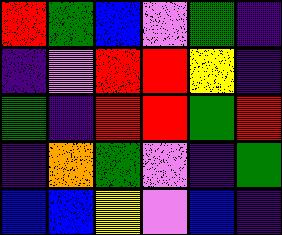[["red", "green", "blue", "violet", "green", "indigo"], ["indigo", "violet", "red", "red", "yellow", "indigo"], ["green", "indigo", "red", "red", "green", "red"], ["indigo", "orange", "green", "violet", "indigo", "green"], ["blue", "blue", "yellow", "violet", "blue", "indigo"]]